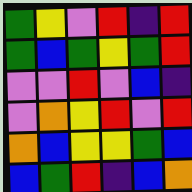[["green", "yellow", "violet", "red", "indigo", "red"], ["green", "blue", "green", "yellow", "green", "red"], ["violet", "violet", "red", "violet", "blue", "indigo"], ["violet", "orange", "yellow", "red", "violet", "red"], ["orange", "blue", "yellow", "yellow", "green", "blue"], ["blue", "green", "red", "indigo", "blue", "orange"]]